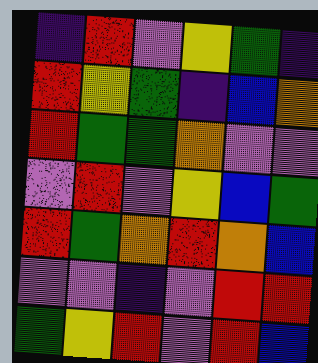[["indigo", "red", "violet", "yellow", "green", "indigo"], ["red", "yellow", "green", "indigo", "blue", "orange"], ["red", "green", "green", "orange", "violet", "violet"], ["violet", "red", "violet", "yellow", "blue", "green"], ["red", "green", "orange", "red", "orange", "blue"], ["violet", "violet", "indigo", "violet", "red", "red"], ["green", "yellow", "red", "violet", "red", "blue"]]